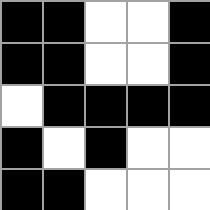[["black", "black", "white", "white", "black"], ["black", "black", "white", "white", "black"], ["white", "black", "black", "black", "black"], ["black", "white", "black", "white", "white"], ["black", "black", "white", "white", "white"]]